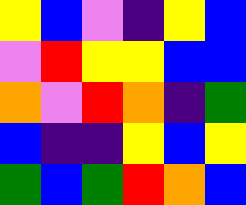[["yellow", "blue", "violet", "indigo", "yellow", "blue"], ["violet", "red", "yellow", "yellow", "blue", "blue"], ["orange", "violet", "red", "orange", "indigo", "green"], ["blue", "indigo", "indigo", "yellow", "blue", "yellow"], ["green", "blue", "green", "red", "orange", "blue"]]